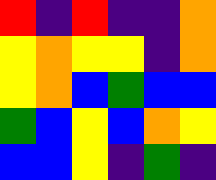[["red", "indigo", "red", "indigo", "indigo", "orange"], ["yellow", "orange", "yellow", "yellow", "indigo", "orange"], ["yellow", "orange", "blue", "green", "blue", "blue"], ["green", "blue", "yellow", "blue", "orange", "yellow"], ["blue", "blue", "yellow", "indigo", "green", "indigo"]]